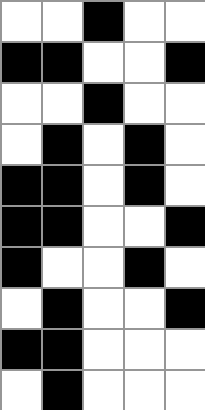[["white", "white", "black", "white", "white"], ["black", "black", "white", "white", "black"], ["white", "white", "black", "white", "white"], ["white", "black", "white", "black", "white"], ["black", "black", "white", "black", "white"], ["black", "black", "white", "white", "black"], ["black", "white", "white", "black", "white"], ["white", "black", "white", "white", "black"], ["black", "black", "white", "white", "white"], ["white", "black", "white", "white", "white"]]